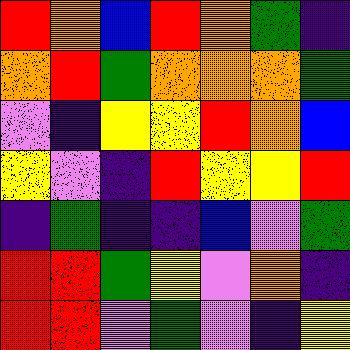[["red", "orange", "blue", "red", "orange", "green", "indigo"], ["orange", "red", "green", "orange", "orange", "orange", "green"], ["violet", "indigo", "yellow", "yellow", "red", "orange", "blue"], ["yellow", "violet", "indigo", "red", "yellow", "yellow", "red"], ["indigo", "green", "indigo", "indigo", "blue", "violet", "green"], ["red", "red", "green", "yellow", "violet", "orange", "indigo"], ["red", "red", "violet", "green", "violet", "indigo", "yellow"]]